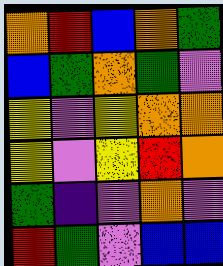[["orange", "red", "blue", "orange", "green"], ["blue", "green", "orange", "green", "violet"], ["yellow", "violet", "yellow", "orange", "orange"], ["yellow", "violet", "yellow", "red", "orange"], ["green", "indigo", "violet", "orange", "violet"], ["red", "green", "violet", "blue", "blue"]]